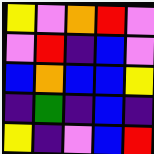[["yellow", "violet", "orange", "red", "violet"], ["violet", "red", "indigo", "blue", "violet"], ["blue", "orange", "blue", "blue", "yellow"], ["indigo", "green", "indigo", "blue", "indigo"], ["yellow", "indigo", "violet", "blue", "red"]]